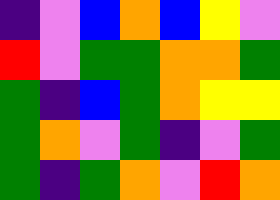[["indigo", "violet", "blue", "orange", "blue", "yellow", "violet"], ["red", "violet", "green", "green", "orange", "orange", "green"], ["green", "indigo", "blue", "green", "orange", "yellow", "yellow"], ["green", "orange", "violet", "green", "indigo", "violet", "green"], ["green", "indigo", "green", "orange", "violet", "red", "orange"]]